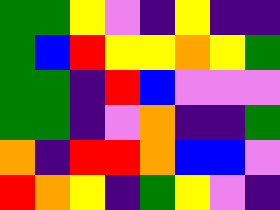[["green", "green", "yellow", "violet", "indigo", "yellow", "indigo", "indigo"], ["green", "blue", "red", "yellow", "yellow", "orange", "yellow", "green"], ["green", "green", "indigo", "red", "blue", "violet", "violet", "violet"], ["green", "green", "indigo", "violet", "orange", "indigo", "indigo", "green"], ["orange", "indigo", "red", "red", "orange", "blue", "blue", "violet"], ["red", "orange", "yellow", "indigo", "green", "yellow", "violet", "indigo"]]